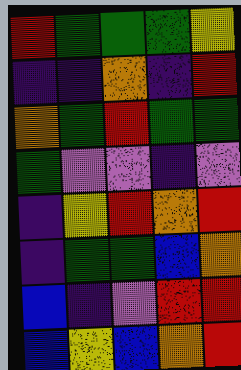[["red", "green", "green", "green", "yellow"], ["indigo", "indigo", "orange", "indigo", "red"], ["orange", "green", "red", "green", "green"], ["green", "violet", "violet", "indigo", "violet"], ["indigo", "yellow", "red", "orange", "red"], ["indigo", "green", "green", "blue", "orange"], ["blue", "indigo", "violet", "red", "red"], ["blue", "yellow", "blue", "orange", "red"]]